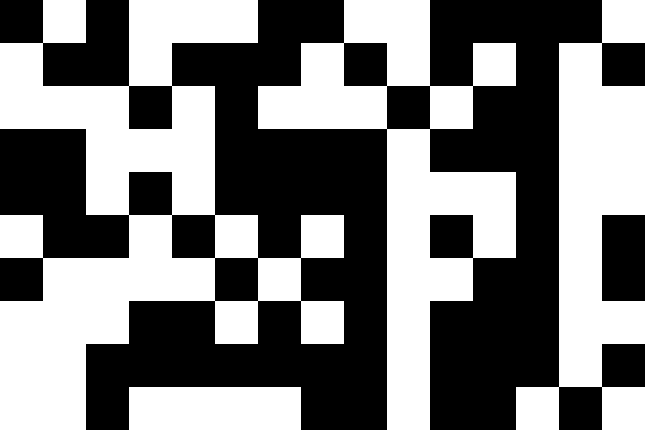[["black", "white", "black", "white", "white", "white", "black", "black", "white", "white", "black", "black", "black", "black", "white"], ["white", "black", "black", "white", "black", "black", "black", "white", "black", "white", "black", "white", "black", "white", "black"], ["white", "white", "white", "black", "white", "black", "white", "white", "white", "black", "white", "black", "black", "white", "white"], ["black", "black", "white", "white", "white", "black", "black", "black", "black", "white", "black", "black", "black", "white", "white"], ["black", "black", "white", "black", "white", "black", "black", "black", "black", "white", "white", "white", "black", "white", "white"], ["white", "black", "black", "white", "black", "white", "black", "white", "black", "white", "black", "white", "black", "white", "black"], ["black", "white", "white", "white", "white", "black", "white", "black", "black", "white", "white", "black", "black", "white", "black"], ["white", "white", "white", "black", "black", "white", "black", "white", "black", "white", "black", "black", "black", "white", "white"], ["white", "white", "black", "black", "black", "black", "black", "black", "black", "white", "black", "black", "black", "white", "black"], ["white", "white", "black", "white", "white", "white", "white", "black", "black", "white", "black", "black", "white", "black", "white"]]